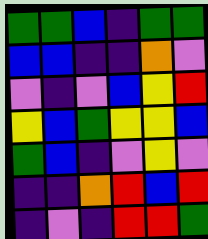[["green", "green", "blue", "indigo", "green", "green"], ["blue", "blue", "indigo", "indigo", "orange", "violet"], ["violet", "indigo", "violet", "blue", "yellow", "red"], ["yellow", "blue", "green", "yellow", "yellow", "blue"], ["green", "blue", "indigo", "violet", "yellow", "violet"], ["indigo", "indigo", "orange", "red", "blue", "red"], ["indigo", "violet", "indigo", "red", "red", "green"]]